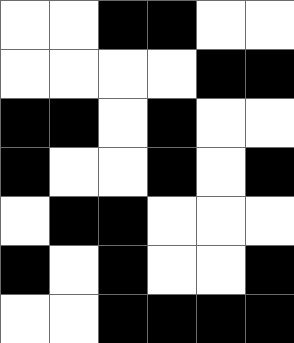[["white", "white", "black", "black", "white", "white"], ["white", "white", "white", "white", "black", "black"], ["black", "black", "white", "black", "white", "white"], ["black", "white", "white", "black", "white", "black"], ["white", "black", "black", "white", "white", "white"], ["black", "white", "black", "white", "white", "black"], ["white", "white", "black", "black", "black", "black"]]